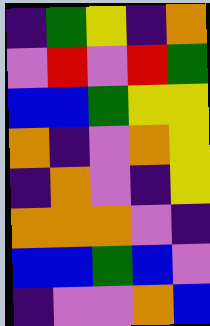[["indigo", "green", "yellow", "indigo", "orange"], ["violet", "red", "violet", "red", "green"], ["blue", "blue", "green", "yellow", "yellow"], ["orange", "indigo", "violet", "orange", "yellow"], ["indigo", "orange", "violet", "indigo", "yellow"], ["orange", "orange", "orange", "violet", "indigo"], ["blue", "blue", "green", "blue", "violet"], ["indigo", "violet", "violet", "orange", "blue"]]